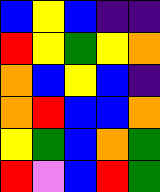[["blue", "yellow", "blue", "indigo", "indigo"], ["red", "yellow", "green", "yellow", "orange"], ["orange", "blue", "yellow", "blue", "indigo"], ["orange", "red", "blue", "blue", "orange"], ["yellow", "green", "blue", "orange", "green"], ["red", "violet", "blue", "red", "green"]]